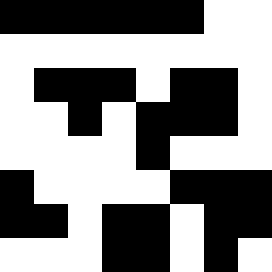[["black", "black", "black", "black", "black", "black", "white", "white"], ["white", "white", "white", "white", "white", "white", "white", "white"], ["white", "black", "black", "black", "white", "black", "black", "white"], ["white", "white", "black", "white", "black", "black", "black", "white"], ["white", "white", "white", "white", "black", "white", "white", "white"], ["black", "white", "white", "white", "white", "black", "black", "black"], ["black", "black", "white", "black", "black", "white", "black", "black"], ["white", "white", "white", "black", "black", "white", "black", "white"]]